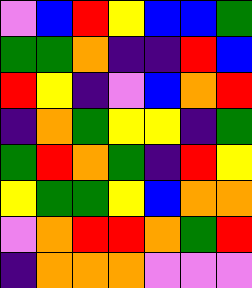[["violet", "blue", "red", "yellow", "blue", "blue", "green"], ["green", "green", "orange", "indigo", "indigo", "red", "blue"], ["red", "yellow", "indigo", "violet", "blue", "orange", "red"], ["indigo", "orange", "green", "yellow", "yellow", "indigo", "green"], ["green", "red", "orange", "green", "indigo", "red", "yellow"], ["yellow", "green", "green", "yellow", "blue", "orange", "orange"], ["violet", "orange", "red", "red", "orange", "green", "red"], ["indigo", "orange", "orange", "orange", "violet", "violet", "violet"]]